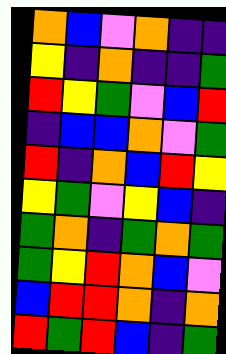[["orange", "blue", "violet", "orange", "indigo", "indigo"], ["yellow", "indigo", "orange", "indigo", "indigo", "green"], ["red", "yellow", "green", "violet", "blue", "red"], ["indigo", "blue", "blue", "orange", "violet", "green"], ["red", "indigo", "orange", "blue", "red", "yellow"], ["yellow", "green", "violet", "yellow", "blue", "indigo"], ["green", "orange", "indigo", "green", "orange", "green"], ["green", "yellow", "red", "orange", "blue", "violet"], ["blue", "red", "red", "orange", "indigo", "orange"], ["red", "green", "red", "blue", "indigo", "green"]]